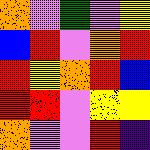[["orange", "violet", "green", "violet", "yellow"], ["blue", "red", "violet", "orange", "red"], ["red", "yellow", "orange", "red", "blue"], ["red", "red", "violet", "yellow", "yellow"], ["orange", "violet", "violet", "red", "indigo"]]